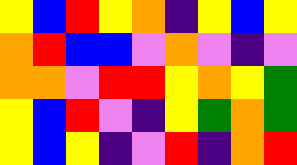[["yellow", "blue", "red", "yellow", "orange", "indigo", "yellow", "blue", "yellow"], ["orange", "red", "blue", "blue", "violet", "orange", "violet", "indigo", "violet"], ["orange", "orange", "violet", "red", "red", "yellow", "orange", "yellow", "green"], ["yellow", "blue", "red", "violet", "indigo", "yellow", "green", "orange", "green"], ["yellow", "blue", "yellow", "indigo", "violet", "red", "indigo", "orange", "red"]]